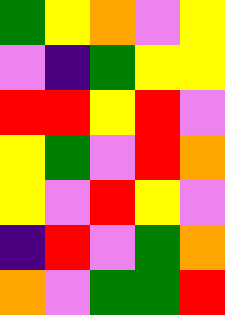[["green", "yellow", "orange", "violet", "yellow"], ["violet", "indigo", "green", "yellow", "yellow"], ["red", "red", "yellow", "red", "violet"], ["yellow", "green", "violet", "red", "orange"], ["yellow", "violet", "red", "yellow", "violet"], ["indigo", "red", "violet", "green", "orange"], ["orange", "violet", "green", "green", "red"]]